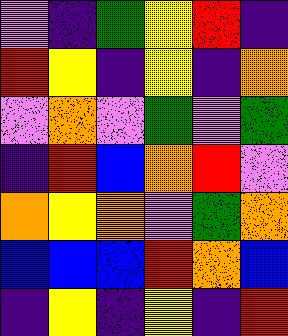[["violet", "indigo", "green", "yellow", "red", "indigo"], ["red", "yellow", "indigo", "yellow", "indigo", "orange"], ["violet", "orange", "violet", "green", "violet", "green"], ["indigo", "red", "blue", "orange", "red", "violet"], ["orange", "yellow", "orange", "violet", "green", "orange"], ["blue", "blue", "blue", "red", "orange", "blue"], ["indigo", "yellow", "indigo", "yellow", "indigo", "red"]]